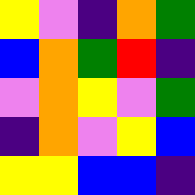[["yellow", "violet", "indigo", "orange", "green"], ["blue", "orange", "green", "red", "indigo"], ["violet", "orange", "yellow", "violet", "green"], ["indigo", "orange", "violet", "yellow", "blue"], ["yellow", "yellow", "blue", "blue", "indigo"]]